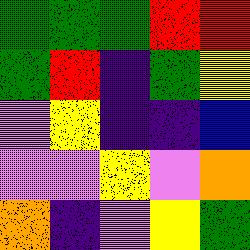[["green", "green", "green", "red", "red"], ["green", "red", "indigo", "green", "yellow"], ["violet", "yellow", "indigo", "indigo", "blue"], ["violet", "violet", "yellow", "violet", "orange"], ["orange", "indigo", "violet", "yellow", "green"]]